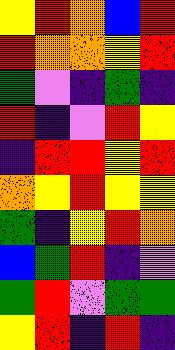[["yellow", "red", "orange", "blue", "red"], ["red", "orange", "orange", "yellow", "red"], ["green", "violet", "indigo", "green", "indigo"], ["red", "indigo", "violet", "red", "yellow"], ["indigo", "red", "red", "yellow", "red"], ["orange", "yellow", "red", "yellow", "yellow"], ["green", "indigo", "yellow", "red", "orange"], ["blue", "green", "red", "indigo", "violet"], ["green", "red", "violet", "green", "green"], ["yellow", "red", "indigo", "red", "indigo"]]